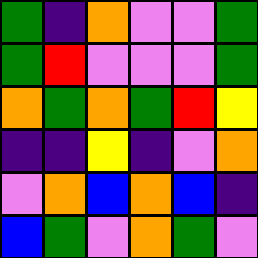[["green", "indigo", "orange", "violet", "violet", "green"], ["green", "red", "violet", "violet", "violet", "green"], ["orange", "green", "orange", "green", "red", "yellow"], ["indigo", "indigo", "yellow", "indigo", "violet", "orange"], ["violet", "orange", "blue", "orange", "blue", "indigo"], ["blue", "green", "violet", "orange", "green", "violet"]]